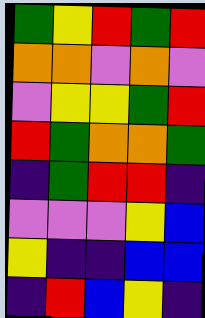[["green", "yellow", "red", "green", "red"], ["orange", "orange", "violet", "orange", "violet"], ["violet", "yellow", "yellow", "green", "red"], ["red", "green", "orange", "orange", "green"], ["indigo", "green", "red", "red", "indigo"], ["violet", "violet", "violet", "yellow", "blue"], ["yellow", "indigo", "indigo", "blue", "blue"], ["indigo", "red", "blue", "yellow", "indigo"]]